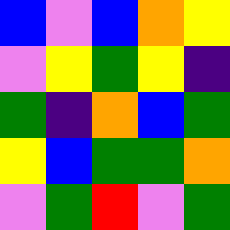[["blue", "violet", "blue", "orange", "yellow"], ["violet", "yellow", "green", "yellow", "indigo"], ["green", "indigo", "orange", "blue", "green"], ["yellow", "blue", "green", "green", "orange"], ["violet", "green", "red", "violet", "green"]]